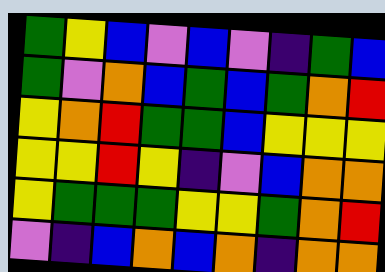[["green", "yellow", "blue", "violet", "blue", "violet", "indigo", "green", "blue"], ["green", "violet", "orange", "blue", "green", "blue", "green", "orange", "red"], ["yellow", "orange", "red", "green", "green", "blue", "yellow", "yellow", "yellow"], ["yellow", "yellow", "red", "yellow", "indigo", "violet", "blue", "orange", "orange"], ["yellow", "green", "green", "green", "yellow", "yellow", "green", "orange", "red"], ["violet", "indigo", "blue", "orange", "blue", "orange", "indigo", "orange", "orange"]]